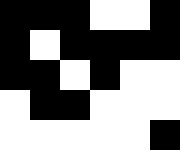[["black", "black", "black", "white", "white", "black"], ["black", "white", "black", "black", "black", "black"], ["black", "black", "white", "black", "white", "white"], ["white", "black", "black", "white", "white", "white"], ["white", "white", "white", "white", "white", "black"]]